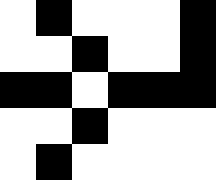[["white", "black", "white", "white", "white", "black"], ["white", "white", "black", "white", "white", "black"], ["black", "black", "white", "black", "black", "black"], ["white", "white", "black", "white", "white", "white"], ["white", "black", "white", "white", "white", "white"]]